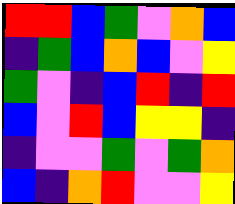[["red", "red", "blue", "green", "violet", "orange", "blue"], ["indigo", "green", "blue", "orange", "blue", "violet", "yellow"], ["green", "violet", "indigo", "blue", "red", "indigo", "red"], ["blue", "violet", "red", "blue", "yellow", "yellow", "indigo"], ["indigo", "violet", "violet", "green", "violet", "green", "orange"], ["blue", "indigo", "orange", "red", "violet", "violet", "yellow"]]